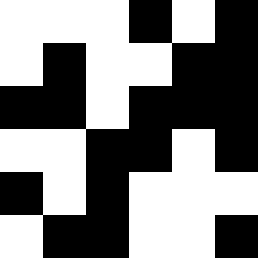[["white", "white", "white", "black", "white", "black"], ["white", "black", "white", "white", "black", "black"], ["black", "black", "white", "black", "black", "black"], ["white", "white", "black", "black", "white", "black"], ["black", "white", "black", "white", "white", "white"], ["white", "black", "black", "white", "white", "black"]]